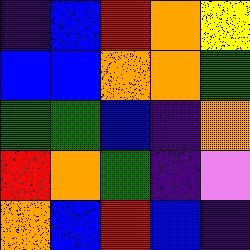[["indigo", "blue", "red", "orange", "yellow"], ["blue", "blue", "orange", "orange", "green"], ["green", "green", "blue", "indigo", "orange"], ["red", "orange", "green", "indigo", "violet"], ["orange", "blue", "red", "blue", "indigo"]]